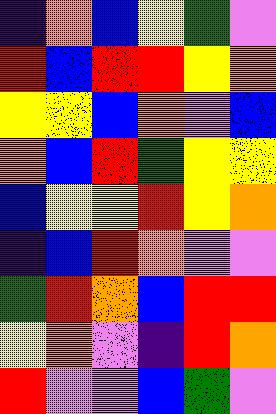[["indigo", "orange", "blue", "yellow", "green", "violet"], ["red", "blue", "red", "red", "yellow", "orange"], ["yellow", "yellow", "blue", "orange", "violet", "blue"], ["orange", "blue", "red", "green", "yellow", "yellow"], ["blue", "yellow", "yellow", "red", "yellow", "orange"], ["indigo", "blue", "red", "orange", "violet", "violet"], ["green", "red", "orange", "blue", "red", "red"], ["yellow", "orange", "violet", "indigo", "red", "orange"], ["red", "violet", "violet", "blue", "green", "violet"]]